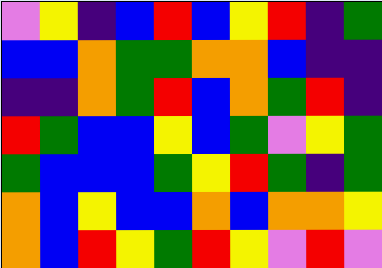[["violet", "yellow", "indigo", "blue", "red", "blue", "yellow", "red", "indigo", "green"], ["blue", "blue", "orange", "green", "green", "orange", "orange", "blue", "indigo", "indigo"], ["indigo", "indigo", "orange", "green", "red", "blue", "orange", "green", "red", "indigo"], ["red", "green", "blue", "blue", "yellow", "blue", "green", "violet", "yellow", "green"], ["green", "blue", "blue", "blue", "green", "yellow", "red", "green", "indigo", "green"], ["orange", "blue", "yellow", "blue", "blue", "orange", "blue", "orange", "orange", "yellow"], ["orange", "blue", "red", "yellow", "green", "red", "yellow", "violet", "red", "violet"]]